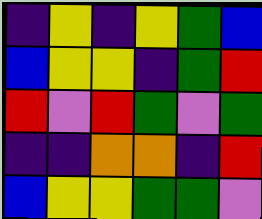[["indigo", "yellow", "indigo", "yellow", "green", "blue"], ["blue", "yellow", "yellow", "indigo", "green", "red"], ["red", "violet", "red", "green", "violet", "green"], ["indigo", "indigo", "orange", "orange", "indigo", "red"], ["blue", "yellow", "yellow", "green", "green", "violet"]]